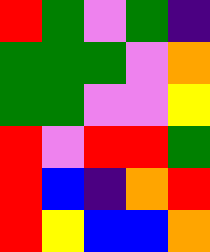[["red", "green", "violet", "green", "indigo"], ["green", "green", "green", "violet", "orange"], ["green", "green", "violet", "violet", "yellow"], ["red", "violet", "red", "red", "green"], ["red", "blue", "indigo", "orange", "red"], ["red", "yellow", "blue", "blue", "orange"]]